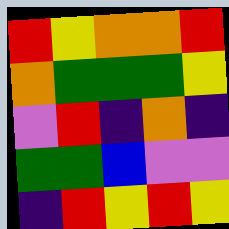[["red", "yellow", "orange", "orange", "red"], ["orange", "green", "green", "green", "yellow"], ["violet", "red", "indigo", "orange", "indigo"], ["green", "green", "blue", "violet", "violet"], ["indigo", "red", "yellow", "red", "yellow"]]